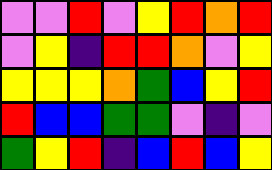[["violet", "violet", "red", "violet", "yellow", "red", "orange", "red"], ["violet", "yellow", "indigo", "red", "red", "orange", "violet", "yellow"], ["yellow", "yellow", "yellow", "orange", "green", "blue", "yellow", "red"], ["red", "blue", "blue", "green", "green", "violet", "indigo", "violet"], ["green", "yellow", "red", "indigo", "blue", "red", "blue", "yellow"]]